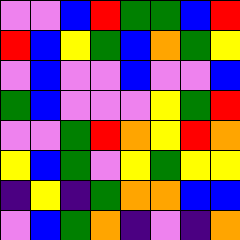[["violet", "violet", "blue", "red", "green", "green", "blue", "red"], ["red", "blue", "yellow", "green", "blue", "orange", "green", "yellow"], ["violet", "blue", "violet", "violet", "blue", "violet", "violet", "blue"], ["green", "blue", "violet", "violet", "violet", "yellow", "green", "red"], ["violet", "violet", "green", "red", "orange", "yellow", "red", "orange"], ["yellow", "blue", "green", "violet", "yellow", "green", "yellow", "yellow"], ["indigo", "yellow", "indigo", "green", "orange", "orange", "blue", "blue"], ["violet", "blue", "green", "orange", "indigo", "violet", "indigo", "orange"]]